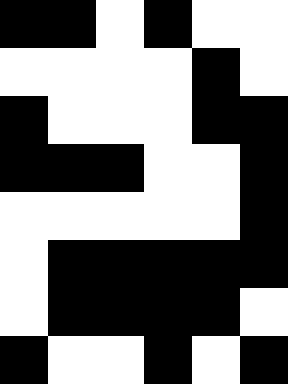[["black", "black", "white", "black", "white", "white"], ["white", "white", "white", "white", "black", "white"], ["black", "white", "white", "white", "black", "black"], ["black", "black", "black", "white", "white", "black"], ["white", "white", "white", "white", "white", "black"], ["white", "black", "black", "black", "black", "black"], ["white", "black", "black", "black", "black", "white"], ["black", "white", "white", "black", "white", "black"]]